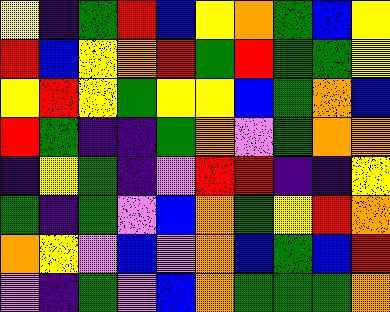[["yellow", "indigo", "green", "red", "blue", "yellow", "orange", "green", "blue", "yellow"], ["red", "blue", "yellow", "orange", "red", "green", "red", "green", "green", "yellow"], ["yellow", "red", "yellow", "green", "yellow", "yellow", "blue", "green", "orange", "blue"], ["red", "green", "indigo", "indigo", "green", "orange", "violet", "green", "orange", "orange"], ["indigo", "yellow", "green", "indigo", "violet", "red", "red", "indigo", "indigo", "yellow"], ["green", "indigo", "green", "violet", "blue", "orange", "green", "yellow", "red", "orange"], ["orange", "yellow", "violet", "blue", "violet", "orange", "blue", "green", "blue", "red"], ["violet", "indigo", "green", "violet", "blue", "orange", "green", "green", "green", "orange"]]